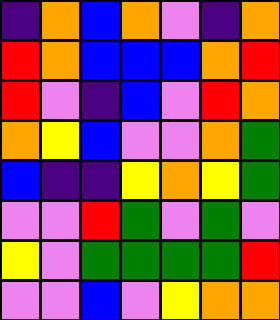[["indigo", "orange", "blue", "orange", "violet", "indigo", "orange"], ["red", "orange", "blue", "blue", "blue", "orange", "red"], ["red", "violet", "indigo", "blue", "violet", "red", "orange"], ["orange", "yellow", "blue", "violet", "violet", "orange", "green"], ["blue", "indigo", "indigo", "yellow", "orange", "yellow", "green"], ["violet", "violet", "red", "green", "violet", "green", "violet"], ["yellow", "violet", "green", "green", "green", "green", "red"], ["violet", "violet", "blue", "violet", "yellow", "orange", "orange"]]